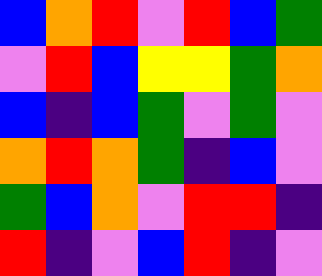[["blue", "orange", "red", "violet", "red", "blue", "green"], ["violet", "red", "blue", "yellow", "yellow", "green", "orange"], ["blue", "indigo", "blue", "green", "violet", "green", "violet"], ["orange", "red", "orange", "green", "indigo", "blue", "violet"], ["green", "blue", "orange", "violet", "red", "red", "indigo"], ["red", "indigo", "violet", "blue", "red", "indigo", "violet"]]